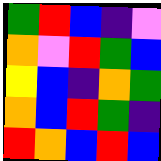[["green", "red", "blue", "indigo", "violet"], ["orange", "violet", "red", "green", "blue"], ["yellow", "blue", "indigo", "orange", "green"], ["orange", "blue", "red", "green", "indigo"], ["red", "orange", "blue", "red", "blue"]]